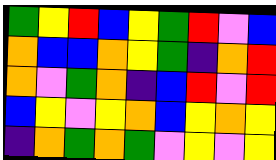[["green", "yellow", "red", "blue", "yellow", "green", "red", "violet", "blue"], ["orange", "blue", "blue", "orange", "yellow", "green", "indigo", "orange", "red"], ["orange", "violet", "green", "orange", "indigo", "blue", "red", "violet", "red"], ["blue", "yellow", "violet", "yellow", "orange", "blue", "yellow", "orange", "yellow"], ["indigo", "orange", "green", "orange", "green", "violet", "yellow", "violet", "yellow"]]